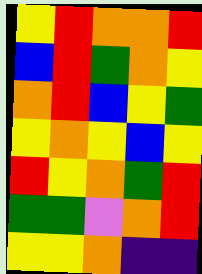[["yellow", "red", "orange", "orange", "red"], ["blue", "red", "green", "orange", "yellow"], ["orange", "red", "blue", "yellow", "green"], ["yellow", "orange", "yellow", "blue", "yellow"], ["red", "yellow", "orange", "green", "red"], ["green", "green", "violet", "orange", "red"], ["yellow", "yellow", "orange", "indigo", "indigo"]]